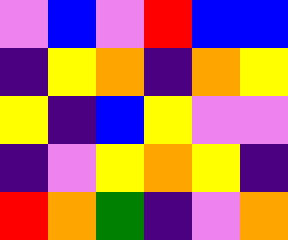[["violet", "blue", "violet", "red", "blue", "blue"], ["indigo", "yellow", "orange", "indigo", "orange", "yellow"], ["yellow", "indigo", "blue", "yellow", "violet", "violet"], ["indigo", "violet", "yellow", "orange", "yellow", "indigo"], ["red", "orange", "green", "indigo", "violet", "orange"]]